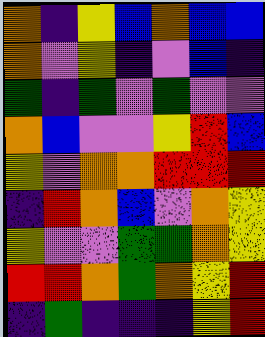[["orange", "indigo", "yellow", "blue", "orange", "blue", "blue"], ["orange", "violet", "yellow", "indigo", "violet", "blue", "indigo"], ["green", "indigo", "green", "violet", "green", "violet", "violet"], ["orange", "blue", "violet", "violet", "yellow", "red", "blue"], ["yellow", "violet", "orange", "orange", "red", "red", "red"], ["indigo", "red", "orange", "blue", "violet", "orange", "yellow"], ["yellow", "violet", "violet", "green", "green", "orange", "yellow"], ["red", "red", "orange", "green", "orange", "yellow", "red"], ["indigo", "green", "indigo", "indigo", "indigo", "yellow", "red"]]